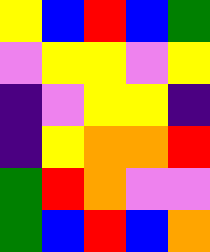[["yellow", "blue", "red", "blue", "green"], ["violet", "yellow", "yellow", "violet", "yellow"], ["indigo", "violet", "yellow", "yellow", "indigo"], ["indigo", "yellow", "orange", "orange", "red"], ["green", "red", "orange", "violet", "violet"], ["green", "blue", "red", "blue", "orange"]]